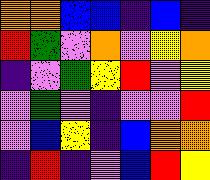[["orange", "orange", "blue", "blue", "indigo", "blue", "indigo"], ["red", "green", "violet", "orange", "violet", "yellow", "orange"], ["indigo", "violet", "green", "yellow", "red", "violet", "yellow"], ["violet", "green", "violet", "indigo", "violet", "violet", "red"], ["violet", "blue", "yellow", "indigo", "blue", "orange", "orange"], ["indigo", "red", "indigo", "violet", "blue", "red", "yellow"]]